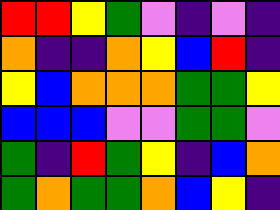[["red", "red", "yellow", "green", "violet", "indigo", "violet", "indigo"], ["orange", "indigo", "indigo", "orange", "yellow", "blue", "red", "indigo"], ["yellow", "blue", "orange", "orange", "orange", "green", "green", "yellow"], ["blue", "blue", "blue", "violet", "violet", "green", "green", "violet"], ["green", "indigo", "red", "green", "yellow", "indigo", "blue", "orange"], ["green", "orange", "green", "green", "orange", "blue", "yellow", "indigo"]]